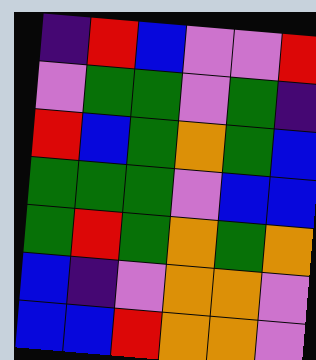[["indigo", "red", "blue", "violet", "violet", "red"], ["violet", "green", "green", "violet", "green", "indigo"], ["red", "blue", "green", "orange", "green", "blue"], ["green", "green", "green", "violet", "blue", "blue"], ["green", "red", "green", "orange", "green", "orange"], ["blue", "indigo", "violet", "orange", "orange", "violet"], ["blue", "blue", "red", "orange", "orange", "violet"]]